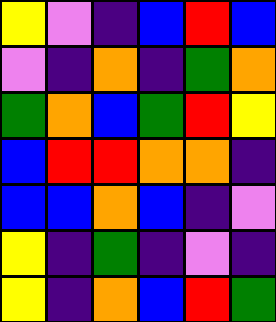[["yellow", "violet", "indigo", "blue", "red", "blue"], ["violet", "indigo", "orange", "indigo", "green", "orange"], ["green", "orange", "blue", "green", "red", "yellow"], ["blue", "red", "red", "orange", "orange", "indigo"], ["blue", "blue", "orange", "blue", "indigo", "violet"], ["yellow", "indigo", "green", "indigo", "violet", "indigo"], ["yellow", "indigo", "orange", "blue", "red", "green"]]